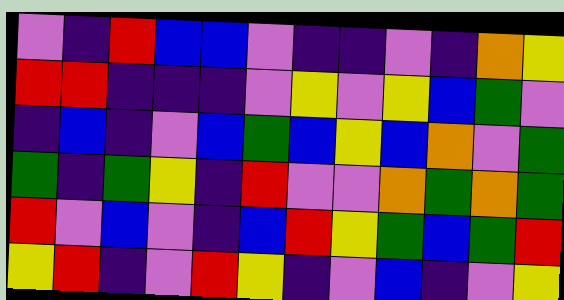[["violet", "indigo", "red", "blue", "blue", "violet", "indigo", "indigo", "violet", "indigo", "orange", "yellow"], ["red", "red", "indigo", "indigo", "indigo", "violet", "yellow", "violet", "yellow", "blue", "green", "violet"], ["indigo", "blue", "indigo", "violet", "blue", "green", "blue", "yellow", "blue", "orange", "violet", "green"], ["green", "indigo", "green", "yellow", "indigo", "red", "violet", "violet", "orange", "green", "orange", "green"], ["red", "violet", "blue", "violet", "indigo", "blue", "red", "yellow", "green", "blue", "green", "red"], ["yellow", "red", "indigo", "violet", "red", "yellow", "indigo", "violet", "blue", "indigo", "violet", "yellow"]]